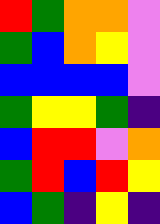[["red", "green", "orange", "orange", "violet"], ["green", "blue", "orange", "yellow", "violet"], ["blue", "blue", "blue", "blue", "violet"], ["green", "yellow", "yellow", "green", "indigo"], ["blue", "red", "red", "violet", "orange"], ["green", "red", "blue", "red", "yellow"], ["blue", "green", "indigo", "yellow", "indigo"]]